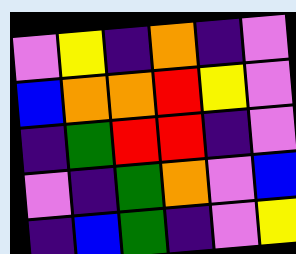[["violet", "yellow", "indigo", "orange", "indigo", "violet"], ["blue", "orange", "orange", "red", "yellow", "violet"], ["indigo", "green", "red", "red", "indigo", "violet"], ["violet", "indigo", "green", "orange", "violet", "blue"], ["indigo", "blue", "green", "indigo", "violet", "yellow"]]